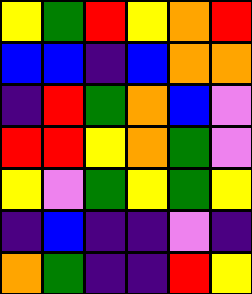[["yellow", "green", "red", "yellow", "orange", "red"], ["blue", "blue", "indigo", "blue", "orange", "orange"], ["indigo", "red", "green", "orange", "blue", "violet"], ["red", "red", "yellow", "orange", "green", "violet"], ["yellow", "violet", "green", "yellow", "green", "yellow"], ["indigo", "blue", "indigo", "indigo", "violet", "indigo"], ["orange", "green", "indigo", "indigo", "red", "yellow"]]